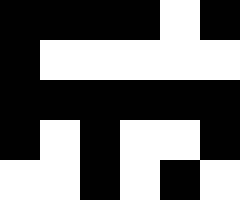[["black", "black", "black", "black", "white", "black"], ["black", "white", "white", "white", "white", "white"], ["black", "black", "black", "black", "black", "black"], ["black", "white", "black", "white", "white", "black"], ["white", "white", "black", "white", "black", "white"]]